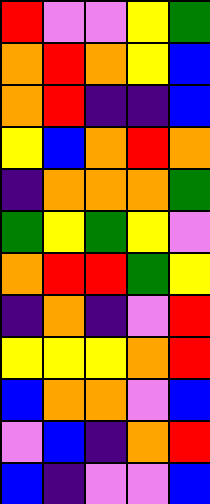[["red", "violet", "violet", "yellow", "green"], ["orange", "red", "orange", "yellow", "blue"], ["orange", "red", "indigo", "indigo", "blue"], ["yellow", "blue", "orange", "red", "orange"], ["indigo", "orange", "orange", "orange", "green"], ["green", "yellow", "green", "yellow", "violet"], ["orange", "red", "red", "green", "yellow"], ["indigo", "orange", "indigo", "violet", "red"], ["yellow", "yellow", "yellow", "orange", "red"], ["blue", "orange", "orange", "violet", "blue"], ["violet", "blue", "indigo", "orange", "red"], ["blue", "indigo", "violet", "violet", "blue"]]